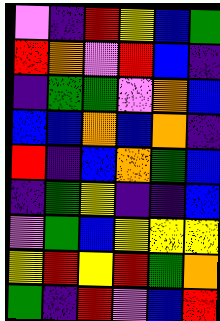[["violet", "indigo", "red", "yellow", "blue", "green"], ["red", "orange", "violet", "red", "blue", "indigo"], ["indigo", "green", "green", "violet", "orange", "blue"], ["blue", "blue", "orange", "blue", "orange", "indigo"], ["red", "indigo", "blue", "orange", "green", "blue"], ["indigo", "green", "yellow", "indigo", "indigo", "blue"], ["violet", "green", "blue", "yellow", "yellow", "yellow"], ["yellow", "red", "yellow", "red", "green", "orange"], ["green", "indigo", "red", "violet", "blue", "red"]]